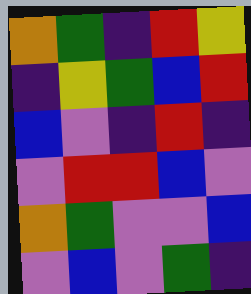[["orange", "green", "indigo", "red", "yellow"], ["indigo", "yellow", "green", "blue", "red"], ["blue", "violet", "indigo", "red", "indigo"], ["violet", "red", "red", "blue", "violet"], ["orange", "green", "violet", "violet", "blue"], ["violet", "blue", "violet", "green", "indigo"]]